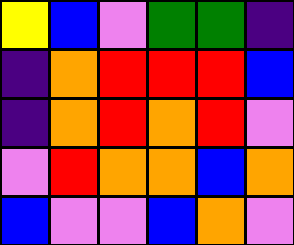[["yellow", "blue", "violet", "green", "green", "indigo"], ["indigo", "orange", "red", "red", "red", "blue"], ["indigo", "orange", "red", "orange", "red", "violet"], ["violet", "red", "orange", "orange", "blue", "orange"], ["blue", "violet", "violet", "blue", "orange", "violet"]]